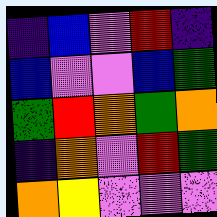[["indigo", "blue", "violet", "red", "indigo"], ["blue", "violet", "violet", "blue", "green"], ["green", "red", "orange", "green", "orange"], ["indigo", "orange", "violet", "red", "green"], ["orange", "yellow", "violet", "violet", "violet"]]